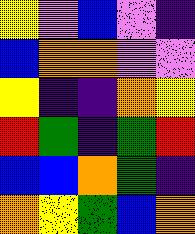[["yellow", "violet", "blue", "violet", "indigo"], ["blue", "orange", "orange", "violet", "violet"], ["yellow", "indigo", "indigo", "orange", "yellow"], ["red", "green", "indigo", "green", "red"], ["blue", "blue", "orange", "green", "indigo"], ["orange", "yellow", "green", "blue", "orange"]]